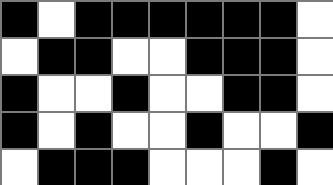[["black", "white", "black", "black", "black", "black", "black", "black", "white"], ["white", "black", "black", "white", "white", "black", "black", "black", "white"], ["black", "white", "white", "black", "white", "white", "black", "black", "white"], ["black", "white", "black", "white", "white", "black", "white", "white", "black"], ["white", "black", "black", "black", "white", "white", "white", "black", "white"]]